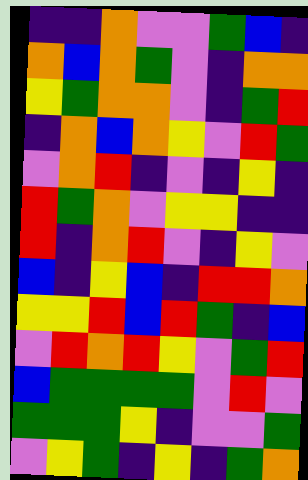[["indigo", "indigo", "orange", "violet", "violet", "green", "blue", "indigo"], ["orange", "blue", "orange", "green", "violet", "indigo", "orange", "orange"], ["yellow", "green", "orange", "orange", "violet", "indigo", "green", "red"], ["indigo", "orange", "blue", "orange", "yellow", "violet", "red", "green"], ["violet", "orange", "red", "indigo", "violet", "indigo", "yellow", "indigo"], ["red", "green", "orange", "violet", "yellow", "yellow", "indigo", "indigo"], ["red", "indigo", "orange", "red", "violet", "indigo", "yellow", "violet"], ["blue", "indigo", "yellow", "blue", "indigo", "red", "red", "orange"], ["yellow", "yellow", "red", "blue", "red", "green", "indigo", "blue"], ["violet", "red", "orange", "red", "yellow", "violet", "green", "red"], ["blue", "green", "green", "green", "green", "violet", "red", "violet"], ["green", "green", "green", "yellow", "indigo", "violet", "violet", "green"], ["violet", "yellow", "green", "indigo", "yellow", "indigo", "green", "orange"]]